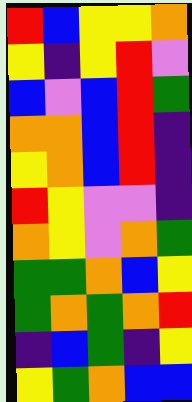[["red", "blue", "yellow", "yellow", "orange"], ["yellow", "indigo", "yellow", "red", "violet"], ["blue", "violet", "blue", "red", "green"], ["orange", "orange", "blue", "red", "indigo"], ["yellow", "orange", "blue", "red", "indigo"], ["red", "yellow", "violet", "violet", "indigo"], ["orange", "yellow", "violet", "orange", "green"], ["green", "green", "orange", "blue", "yellow"], ["green", "orange", "green", "orange", "red"], ["indigo", "blue", "green", "indigo", "yellow"], ["yellow", "green", "orange", "blue", "blue"]]